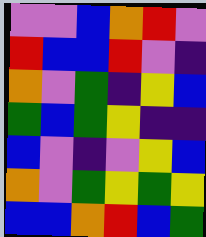[["violet", "violet", "blue", "orange", "red", "violet"], ["red", "blue", "blue", "red", "violet", "indigo"], ["orange", "violet", "green", "indigo", "yellow", "blue"], ["green", "blue", "green", "yellow", "indigo", "indigo"], ["blue", "violet", "indigo", "violet", "yellow", "blue"], ["orange", "violet", "green", "yellow", "green", "yellow"], ["blue", "blue", "orange", "red", "blue", "green"]]